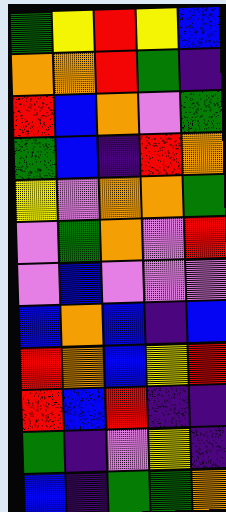[["green", "yellow", "red", "yellow", "blue"], ["orange", "orange", "red", "green", "indigo"], ["red", "blue", "orange", "violet", "green"], ["green", "blue", "indigo", "red", "orange"], ["yellow", "violet", "orange", "orange", "green"], ["violet", "green", "orange", "violet", "red"], ["violet", "blue", "violet", "violet", "violet"], ["blue", "orange", "blue", "indigo", "blue"], ["red", "orange", "blue", "yellow", "red"], ["red", "blue", "red", "indigo", "indigo"], ["green", "indigo", "violet", "yellow", "indigo"], ["blue", "indigo", "green", "green", "orange"]]